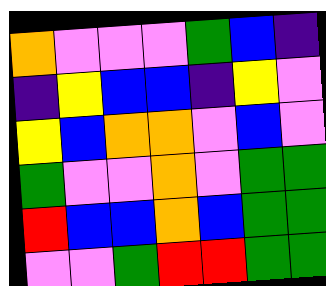[["orange", "violet", "violet", "violet", "green", "blue", "indigo"], ["indigo", "yellow", "blue", "blue", "indigo", "yellow", "violet"], ["yellow", "blue", "orange", "orange", "violet", "blue", "violet"], ["green", "violet", "violet", "orange", "violet", "green", "green"], ["red", "blue", "blue", "orange", "blue", "green", "green"], ["violet", "violet", "green", "red", "red", "green", "green"]]